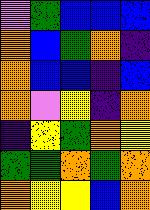[["violet", "green", "blue", "blue", "blue"], ["orange", "blue", "green", "orange", "indigo"], ["orange", "blue", "blue", "indigo", "blue"], ["orange", "violet", "yellow", "indigo", "orange"], ["indigo", "yellow", "green", "orange", "yellow"], ["green", "green", "orange", "green", "orange"], ["orange", "yellow", "yellow", "blue", "orange"]]